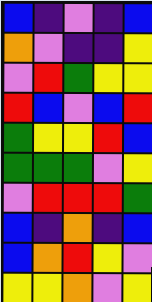[["blue", "indigo", "violet", "indigo", "blue"], ["orange", "violet", "indigo", "indigo", "yellow"], ["violet", "red", "green", "yellow", "yellow"], ["red", "blue", "violet", "blue", "red"], ["green", "yellow", "yellow", "red", "blue"], ["green", "green", "green", "violet", "yellow"], ["violet", "red", "red", "red", "green"], ["blue", "indigo", "orange", "indigo", "blue"], ["blue", "orange", "red", "yellow", "violet"], ["yellow", "yellow", "orange", "violet", "yellow"]]